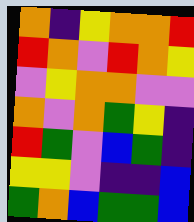[["orange", "indigo", "yellow", "orange", "orange", "red"], ["red", "orange", "violet", "red", "orange", "yellow"], ["violet", "yellow", "orange", "orange", "violet", "violet"], ["orange", "violet", "orange", "green", "yellow", "indigo"], ["red", "green", "violet", "blue", "green", "indigo"], ["yellow", "yellow", "violet", "indigo", "indigo", "blue"], ["green", "orange", "blue", "green", "green", "blue"]]